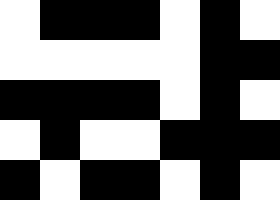[["white", "black", "black", "black", "white", "black", "white"], ["white", "white", "white", "white", "white", "black", "black"], ["black", "black", "black", "black", "white", "black", "white"], ["white", "black", "white", "white", "black", "black", "black"], ["black", "white", "black", "black", "white", "black", "white"]]